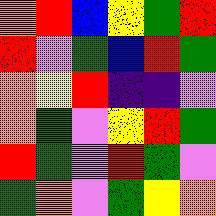[["orange", "red", "blue", "yellow", "green", "red"], ["red", "violet", "green", "blue", "red", "green"], ["orange", "yellow", "red", "indigo", "indigo", "violet"], ["orange", "green", "violet", "yellow", "red", "green"], ["red", "green", "violet", "red", "green", "violet"], ["green", "orange", "violet", "green", "yellow", "orange"]]